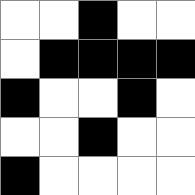[["white", "white", "black", "white", "white"], ["white", "black", "black", "black", "black"], ["black", "white", "white", "black", "white"], ["white", "white", "black", "white", "white"], ["black", "white", "white", "white", "white"]]